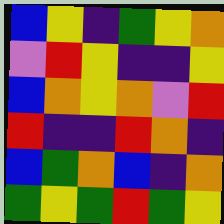[["blue", "yellow", "indigo", "green", "yellow", "orange"], ["violet", "red", "yellow", "indigo", "indigo", "yellow"], ["blue", "orange", "yellow", "orange", "violet", "red"], ["red", "indigo", "indigo", "red", "orange", "indigo"], ["blue", "green", "orange", "blue", "indigo", "orange"], ["green", "yellow", "green", "red", "green", "yellow"]]